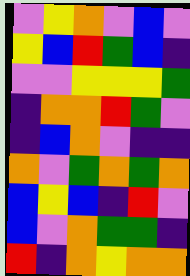[["violet", "yellow", "orange", "violet", "blue", "violet"], ["yellow", "blue", "red", "green", "blue", "indigo"], ["violet", "violet", "yellow", "yellow", "yellow", "green"], ["indigo", "orange", "orange", "red", "green", "violet"], ["indigo", "blue", "orange", "violet", "indigo", "indigo"], ["orange", "violet", "green", "orange", "green", "orange"], ["blue", "yellow", "blue", "indigo", "red", "violet"], ["blue", "violet", "orange", "green", "green", "indigo"], ["red", "indigo", "orange", "yellow", "orange", "orange"]]